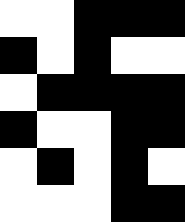[["white", "white", "black", "black", "black"], ["black", "white", "black", "white", "white"], ["white", "black", "black", "black", "black"], ["black", "white", "white", "black", "black"], ["white", "black", "white", "black", "white"], ["white", "white", "white", "black", "black"]]